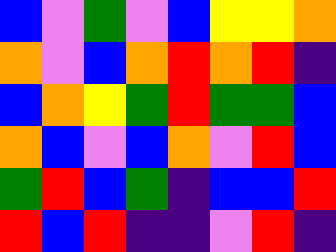[["blue", "violet", "green", "violet", "blue", "yellow", "yellow", "orange"], ["orange", "violet", "blue", "orange", "red", "orange", "red", "indigo"], ["blue", "orange", "yellow", "green", "red", "green", "green", "blue"], ["orange", "blue", "violet", "blue", "orange", "violet", "red", "blue"], ["green", "red", "blue", "green", "indigo", "blue", "blue", "red"], ["red", "blue", "red", "indigo", "indigo", "violet", "red", "indigo"]]